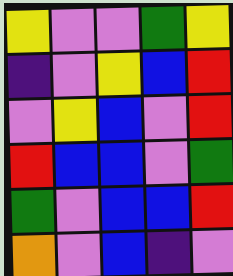[["yellow", "violet", "violet", "green", "yellow"], ["indigo", "violet", "yellow", "blue", "red"], ["violet", "yellow", "blue", "violet", "red"], ["red", "blue", "blue", "violet", "green"], ["green", "violet", "blue", "blue", "red"], ["orange", "violet", "blue", "indigo", "violet"]]